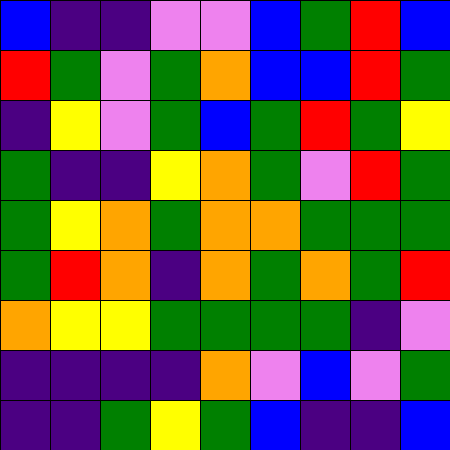[["blue", "indigo", "indigo", "violet", "violet", "blue", "green", "red", "blue"], ["red", "green", "violet", "green", "orange", "blue", "blue", "red", "green"], ["indigo", "yellow", "violet", "green", "blue", "green", "red", "green", "yellow"], ["green", "indigo", "indigo", "yellow", "orange", "green", "violet", "red", "green"], ["green", "yellow", "orange", "green", "orange", "orange", "green", "green", "green"], ["green", "red", "orange", "indigo", "orange", "green", "orange", "green", "red"], ["orange", "yellow", "yellow", "green", "green", "green", "green", "indigo", "violet"], ["indigo", "indigo", "indigo", "indigo", "orange", "violet", "blue", "violet", "green"], ["indigo", "indigo", "green", "yellow", "green", "blue", "indigo", "indigo", "blue"]]